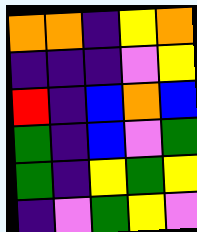[["orange", "orange", "indigo", "yellow", "orange"], ["indigo", "indigo", "indigo", "violet", "yellow"], ["red", "indigo", "blue", "orange", "blue"], ["green", "indigo", "blue", "violet", "green"], ["green", "indigo", "yellow", "green", "yellow"], ["indigo", "violet", "green", "yellow", "violet"]]